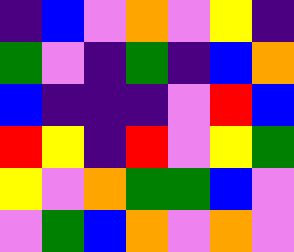[["indigo", "blue", "violet", "orange", "violet", "yellow", "indigo"], ["green", "violet", "indigo", "green", "indigo", "blue", "orange"], ["blue", "indigo", "indigo", "indigo", "violet", "red", "blue"], ["red", "yellow", "indigo", "red", "violet", "yellow", "green"], ["yellow", "violet", "orange", "green", "green", "blue", "violet"], ["violet", "green", "blue", "orange", "violet", "orange", "violet"]]